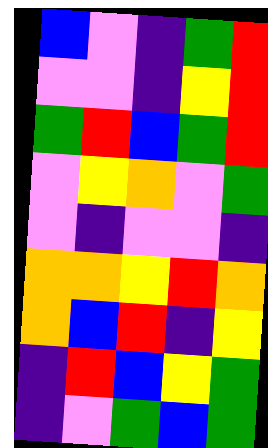[["blue", "violet", "indigo", "green", "red"], ["violet", "violet", "indigo", "yellow", "red"], ["green", "red", "blue", "green", "red"], ["violet", "yellow", "orange", "violet", "green"], ["violet", "indigo", "violet", "violet", "indigo"], ["orange", "orange", "yellow", "red", "orange"], ["orange", "blue", "red", "indigo", "yellow"], ["indigo", "red", "blue", "yellow", "green"], ["indigo", "violet", "green", "blue", "green"]]